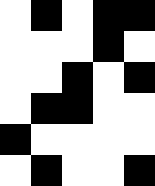[["white", "black", "white", "black", "black"], ["white", "white", "white", "black", "white"], ["white", "white", "black", "white", "black"], ["white", "black", "black", "white", "white"], ["black", "white", "white", "white", "white"], ["white", "black", "white", "white", "black"]]